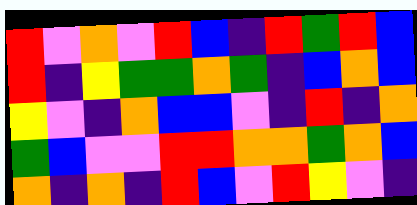[["red", "violet", "orange", "violet", "red", "blue", "indigo", "red", "green", "red", "blue"], ["red", "indigo", "yellow", "green", "green", "orange", "green", "indigo", "blue", "orange", "blue"], ["yellow", "violet", "indigo", "orange", "blue", "blue", "violet", "indigo", "red", "indigo", "orange"], ["green", "blue", "violet", "violet", "red", "red", "orange", "orange", "green", "orange", "blue"], ["orange", "indigo", "orange", "indigo", "red", "blue", "violet", "red", "yellow", "violet", "indigo"]]